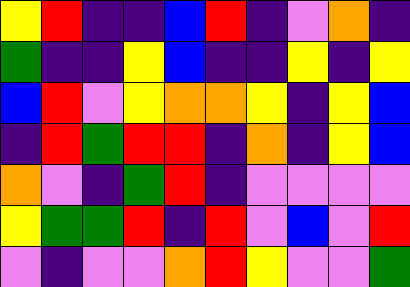[["yellow", "red", "indigo", "indigo", "blue", "red", "indigo", "violet", "orange", "indigo"], ["green", "indigo", "indigo", "yellow", "blue", "indigo", "indigo", "yellow", "indigo", "yellow"], ["blue", "red", "violet", "yellow", "orange", "orange", "yellow", "indigo", "yellow", "blue"], ["indigo", "red", "green", "red", "red", "indigo", "orange", "indigo", "yellow", "blue"], ["orange", "violet", "indigo", "green", "red", "indigo", "violet", "violet", "violet", "violet"], ["yellow", "green", "green", "red", "indigo", "red", "violet", "blue", "violet", "red"], ["violet", "indigo", "violet", "violet", "orange", "red", "yellow", "violet", "violet", "green"]]